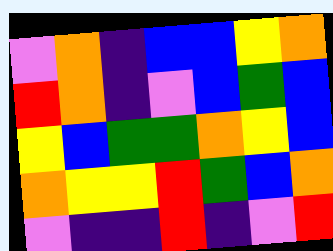[["violet", "orange", "indigo", "blue", "blue", "yellow", "orange"], ["red", "orange", "indigo", "violet", "blue", "green", "blue"], ["yellow", "blue", "green", "green", "orange", "yellow", "blue"], ["orange", "yellow", "yellow", "red", "green", "blue", "orange"], ["violet", "indigo", "indigo", "red", "indigo", "violet", "red"]]